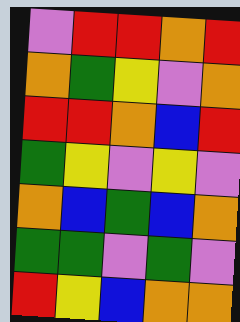[["violet", "red", "red", "orange", "red"], ["orange", "green", "yellow", "violet", "orange"], ["red", "red", "orange", "blue", "red"], ["green", "yellow", "violet", "yellow", "violet"], ["orange", "blue", "green", "blue", "orange"], ["green", "green", "violet", "green", "violet"], ["red", "yellow", "blue", "orange", "orange"]]